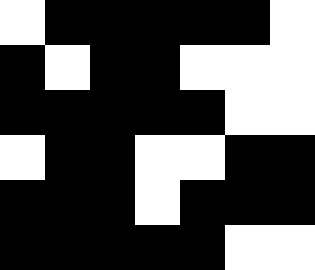[["white", "black", "black", "black", "black", "black", "white"], ["black", "white", "black", "black", "white", "white", "white"], ["black", "black", "black", "black", "black", "white", "white"], ["white", "black", "black", "white", "white", "black", "black"], ["black", "black", "black", "white", "black", "black", "black"], ["black", "black", "black", "black", "black", "white", "white"]]